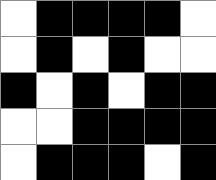[["white", "black", "black", "black", "black", "white"], ["white", "black", "white", "black", "white", "white"], ["black", "white", "black", "white", "black", "black"], ["white", "white", "black", "black", "black", "black"], ["white", "black", "black", "black", "white", "black"]]